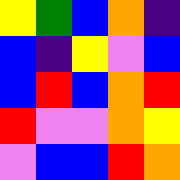[["yellow", "green", "blue", "orange", "indigo"], ["blue", "indigo", "yellow", "violet", "blue"], ["blue", "red", "blue", "orange", "red"], ["red", "violet", "violet", "orange", "yellow"], ["violet", "blue", "blue", "red", "orange"]]